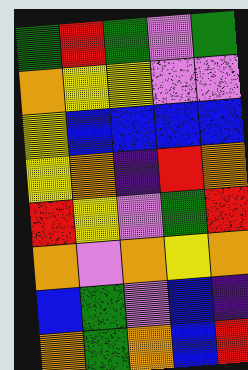[["green", "red", "green", "violet", "green"], ["orange", "yellow", "yellow", "violet", "violet"], ["yellow", "blue", "blue", "blue", "blue"], ["yellow", "orange", "indigo", "red", "orange"], ["red", "yellow", "violet", "green", "red"], ["orange", "violet", "orange", "yellow", "orange"], ["blue", "green", "violet", "blue", "indigo"], ["orange", "green", "orange", "blue", "red"]]